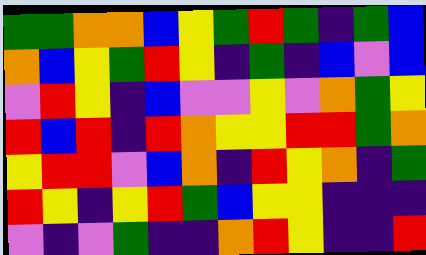[["green", "green", "orange", "orange", "blue", "yellow", "green", "red", "green", "indigo", "green", "blue"], ["orange", "blue", "yellow", "green", "red", "yellow", "indigo", "green", "indigo", "blue", "violet", "blue"], ["violet", "red", "yellow", "indigo", "blue", "violet", "violet", "yellow", "violet", "orange", "green", "yellow"], ["red", "blue", "red", "indigo", "red", "orange", "yellow", "yellow", "red", "red", "green", "orange"], ["yellow", "red", "red", "violet", "blue", "orange", "indigo", "red", "yellow", "orange", "indigo", "green"], ["red", "yellow", "indigo", "yellow", "red", "green", "blue", "yellow", "yellow", "indigo", "indigo", "indigo"], ["violet", "indigo", "violet", "green", "indigo", "indigo", "orange", "red", "yellow", "indigo", "indigo", "red"]]